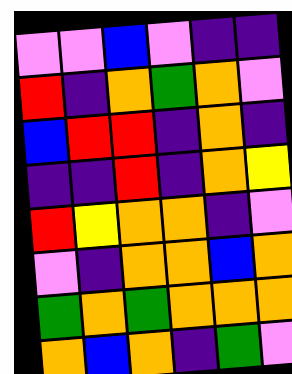[["violet", "violet", "blue", "violet", "indigo", "indigo"], ["red", "indigo", "orange", "green", "orange", "violet"], ["blue", "red", "red", "indigo", "orange", "indigo"], ["indigo", "indigo", "red", "indigo", "orange", "yellow"], ["red", "yellow", "orange", "orange", "indigo", "violet"], ["violet", "indigo", "orange", "orange", "blue", "orange"], ["green", "orange", "green", "orange", "orange", "orange"], ["orange", "blue", "orange", "indigo", "green", "violet"]]